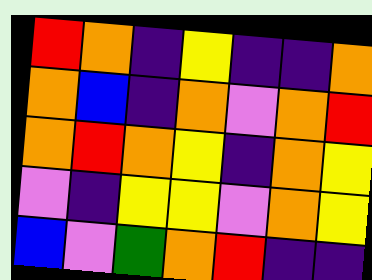[["red", "orange", "indigo", "yellow", "indigo", "indigo", "orange"], ["orange", "blue", "indigo", "orange", "violet", "orange", "red"], ["orange", "red", "orange", "yellow", "indigo", "orange", "yellow"], ["violet", "indigo", "yellow", "yellow", "violet", "orange", "yellow"], ["blue", "violet", "green", "orange", "red", "indigo", "indigo"]]